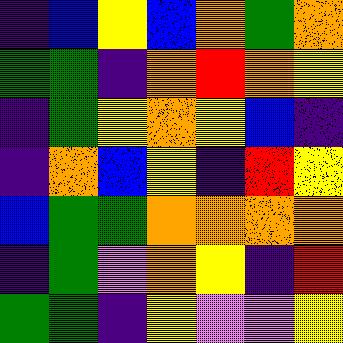[["indigo", "blue", "yellow", "blue", "orange", "green", "orange"], ["green", "green", "indigo", "orange", "red", "orange", "yellow"], ["indigo", "green", "yellow", "orange", "yellow", "blue", "indigo"], ["indigo", "orange", "blue", "yellow", "indigo", "red", "yellow"], ["blue", "green", "green", "orange", "orange", "orange", "orange"], ["indigo", "green", "violet", "orange", "yellow", "indigo", "red"], ["green", "green", "indigo", "yellow", "violet", "violet", "yellow"]]